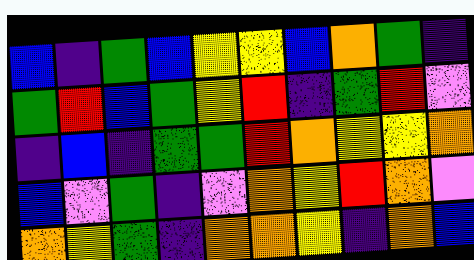[["blue", "indigo", "green", "blue", "yellow", "yellow", "blue", "orange", "green", "indigo"], ["green", "red", "blue", "green", "yellow", "red", "indigo", "green", "red", "violet"], ["indigo", "blue", "indigo", "green", "green", "red", "orange", "yellow", "yellow", "orange"], ["blue", "violet", "green", "indigo", "violet", "orange", "yellow", "red", "orange", "violet"], ["orange", "yellow", "green", "indigo", "orange", "orange", "yellow", "indigo", "orange", "blue"]]